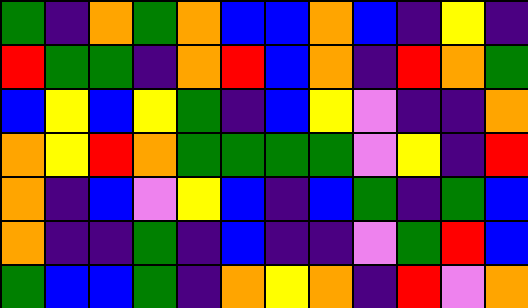[["green", "indigo", "orange", "green", "orange", "blue", "blue", "orange", "blue", "indigo", "yellow", "indigo"], ["red", "green", "green", "indigo", "orange", "red", "blue", "orange", "indigo", "red", "orange", "green"], ["blue", "yellow", "blue", "yellow", "green", "indigo", "blue", "yellow", "violet", "indigo", "indigo", "orange"], ["orange", "yellow", "red", "orange", "green", "green", "green", "green", "violet", "yellow", "indigo", "red"], ["orange", "indigo", "blue", "violet", "yellow", "blue", "indigo", "blue", "green", "indigo", "green", "blue"], ["orange", "indigo", "indigo", "green", "indigo", "blue", "indigo", "indigo", "violet", "green", "red", "blue"], ["green", "blue", "blue", "green", "indigo", "orange", "yellow", "orange", "indigo", "red", "violet", "orange"]]